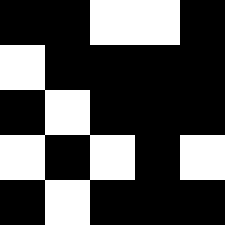[["black", "black", "white", "white", "black"], ["white", "black", "black", "black", "black"], ["black", "white", "black", "black", "black"], ["white", "black", "white", "black", "white"], ["black", "white", "black", "black", "black"]]